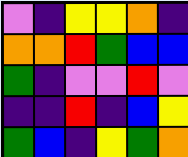[["violet", "indigo", "yellow", "yellow", "orange", "indigo"], ["orange", "orange", "red", "green", "blue", "blue"], ["green", "indigo", "violet", "violet", "red", "violet"], ["indigo", "indigo", "red", "indigo", "blue", "yellow"], ["green", "blue", "indigo", "yellow", "green", "orange"]]